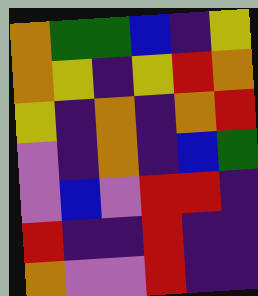[["orange", "green", "green", "blue", "indigo", "yellow"], ["orange", "yellow", "indigo", "yellow", "red", "orange"], ["yellow", "indigo", "orange", "indigo", "orange", "red"], ["violet", "indigo", "orange", "indigo", "blue", "green"], ["violet", "blue", "violet", "red", "red", "indigo"], ["red", "indigo", "indigo", "red", "indigo", "indigo"], ["orange", "violet", "violet", "red", "indigo", "indigo"]]